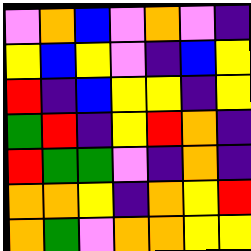[["violet", "orange", "blue", "violet", "orange", "violet", "indigo"], ["yellow", "blue", "yellow", "violet", "indigo", "blue", "yellow"], ["red", "indigo", "blue", "yellow", "yellow", "indigo", "yellow"], ["green", "red", "indigo", "yellow", "red", "orange", "indigo"], ["red", "green", "green", "violet", "indigo", "orange", "indigo"], ["orange", "orange", "yellow", "indigo", "orange", "yellow", "red"], ["orange", "green", "violet", "orange", "orange", "yellow", "yellow"]]